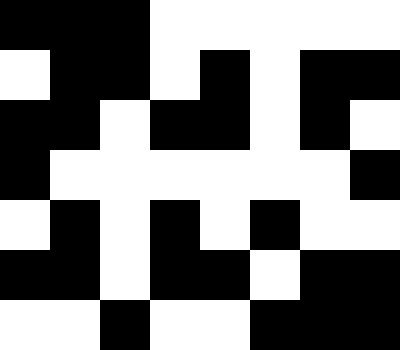[["black", "black", "black", "white", "white", "white", "white", "white"], ["white", "black", "black", "white", "black", "white", "black", "black"], ["black", "black", "white", "black", "black", "white", "black", "white"], ["black", "white", "white", "white", "white", "white", "white", "black"], ["white", "black", "white", "black", "white", "black", "white", "white"], ["black", "black", "white", "black", "black", "white", "black", "black"], ["white", "white", "black", "white", "white", "black", "black", "black"]]